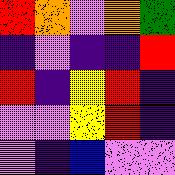[["red", "orange", "violet", "orange", "green"], ["indigo", "violet", "indigo", "indigo", "red"], ["red", "indigo", "yellow", "red", "indigo"], ["violet", "violet", "yellow", "red", "indigo"], ["violet", "indigo", "blue", "violet", "violet"]]